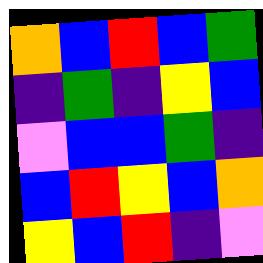[["orange", "blue", "red", "blue", "green"], ["indigo", "green", "indigo", "yellow", "blue"], ["violet", "blue", "blue", "green", "indigo"], ["blue", "red", "yellow", "blue", "orange"], ["yellow", "blue", "red", "indigo", "violet"]]